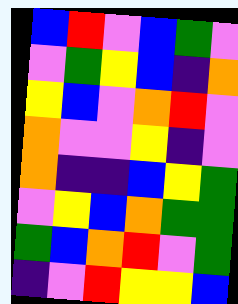[["blue", "red", "violet", "blue", "green", "violet"], ["violet", "green", "yellow", "blue", "indigo", "orange"], ["yellow", "blue", "violet", "orange", "red", "violet"], ["orange", "violet", "violet", "yellow", "indigo", "violet"], ["orange", "indigo", "indigo", "blue", "yellow", "green"], ["violet", "yellow", "blue", "orange", "green", "green"], ["green", "blue", "orange", "red", "violet", "green"], ["indigo", "violet", "red", "yellow", "yellow", "blue"]]